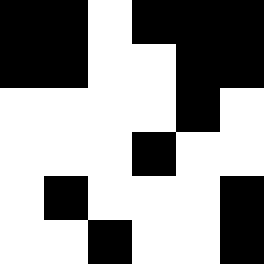[["black", "black", "white", "black", "black", "black"], ["black", "black", "white", "white", "black", "black"], ["white", "white", "white", "white", "black", "white"], ["white", "white", "white", "black", "white", "white"], ["white", "black", "white", "white", "white", "black"], ["white", "white", "black", "white", "white", "black"]]